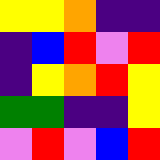[["yellow", "yellow", "orange", "indigo", "indigo"], ["indigo", "blue", "red", "violet", "red"], ["indigo", "yellow", "orange", "red", "yellow"], ["green", "green", "indigo", "indigo", "yellow"], ["violet", "red", "violet", "blue", "red"]]